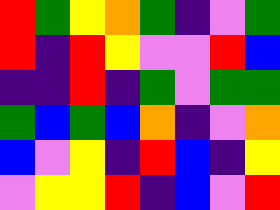[["red", "green", "yellow", "orange", "green", "indigo", "violet", "green"], ["red", "indigo", "red", "yellow", "violet", "violet", "red", "blue"], ["indigo", "indigo", "red", "indigo", "green", "violet", "green", "green"], ["green", "blue", "green", "blue", "orange", "indigo", "violet", "orange"], ["blue", "violet", "yellow", "indigo", "red", "blue", "indigo", "yellow"], ["violet", "yellow", "yellow", "red", "indigo", "blue", "violet", "red"]]